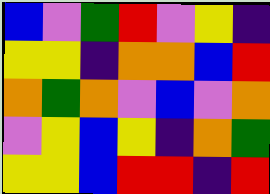[["blue", "violet", "green", "red", "violet", "yellow", "indigo"], ["yellow", "yellow", "indigo", "orange", "orange", "blue", "red"], ["orange", "green", "orange", "violet", "blue", "violet", "orange"], ["violet", "yellow", "blue", "yellow", "indigo", "orange", "green"], ["yellow", "yellow", "blue", "red", "red", "indigo", "red"]]